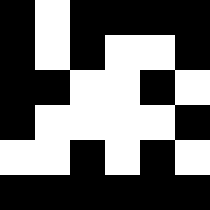[["black", "white", "black", "black", "black", "black"], ["black", "white", "black", "white", "white", "black"], ["black", "black", "white", "white", "black", "white"], ["black", "white", "white", "white", "white", "black"], ["white", "white", "black", "white", "black", "white"], ["black", "black", "black", "black", "black", "black"]]